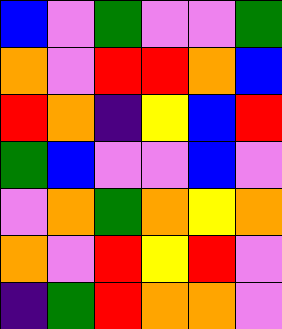[["blue", "violet", "green", "violet", "violet", "green"], ["orange", "violet", "red", "red", "orange", "blue"], ["red", "orange", "indigo", "yellow", "blue", "red"], ["green", "blue", "violet", "violet", "blue", "violet"], ["violet", "orange", "green", "orange", "yellow", "orange"], ["orange", "violet", "red", "yellow", "red", "violet"], ["indigo", "green", "red", "orange", "orange", "violet"]]